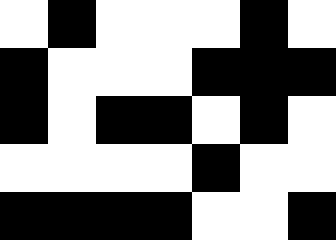[["white", "black", "white", "white", "white", "black", "white"], ["black", "white", "white", "white", "black", "black", "black"], ["black", "white", "black", "black", "white", "black", "white"], ["white", "white", "white", "white", "black", "white", "white"], ["black", "black", "black", "black", "white", "white", "black"]]